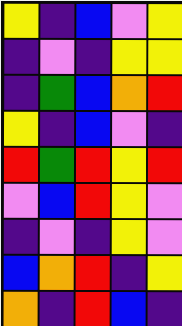[["yellow", "indigo", "blue", "violet", "yellow"], ["indigo", "violet", "indigo", "yellow", "yellow"], ["indigo", "green", "blue", "orange", "red"], ["yellow", "indigo", "blue", "violet", "indigo"], ["red", "green", "red", "yellow", "red"], ["violet", "blue", "red", "yellow", "violet"], ["indigo", "violet", "indigo", "yellow", "violet"], ["blue", "orange", "red", "indigo", "yellow"], ["orange", "indigo", "red", "blue", "indigo"]]